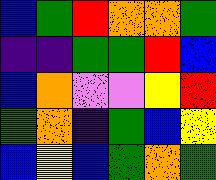[["blue", "green", "red", "orange", "orange", "green"], ["indigo", "indigo", "green", "green", "red", "blue"], ["blue", "orange", "violet", "violet", "yellow", "red"], ["green", "orange", "indigo", "green", "blue", "yellow"], ["blue", "yellow", "blue", "green", "orange", "green"]]